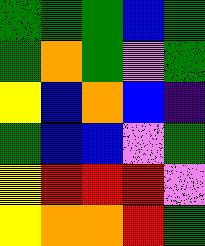[["green", "green", "green", "blue", "green"], ["green", "orange", "green", "violet", "green"], ["yellow", "blue", "orange", "blue", "indigo"], ["green", "blue", "blue", "violet", "green"], ["yellow", "red", "red", "red", "violet"], ["yellow", "orange", "orange", "red", "green"]]